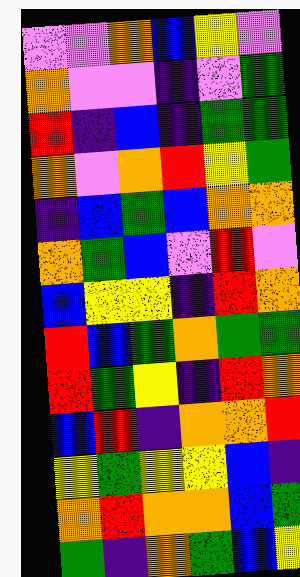[["violet", "violet", "orange", "blue", "yellow", "violet"], ["orange", "violet", "violet", "indigo", "violet", "green"], ["red", "indigo", "blue", "indigo", "green", "green"], ["orange", "violet", "orange", "red", "yellow", "green"], ["indigo", "blue", "green", "blue", "orange", "orange"], ["orange", "green", "blue", "violet", "red", "violet"], ["blue", "yellow", "yellow", "indigo", "red", "orange"], ["red", "blue", "green", "orange", "green", "green"], ["red", "green", "yellow", "indigo", "red", "orange"], ["blue", "red", "indigo", "orange", "orange", "red"], ["yellow", "green", "yellow", "yellow", "blue", "indigo"], ["orange", "red", "orange", "orange", "blue", "green"], ["green", "indigo", "orange", "green", "blue", "yellow"]]